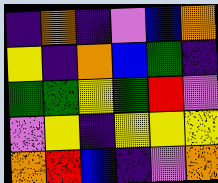[["indigo", "orange", "indigo", "violet", "blue", "orange"], ["yellow", "indigo", "orange", "blue", "green", "indigo"], ["green", "green", "yellow", "green", "red", "violet"], ["violet", "yellow", "indigo", "yellow", "yellow", "yellow"], ["orange", "red", "blue", "indigo", "violet", "orange"]]